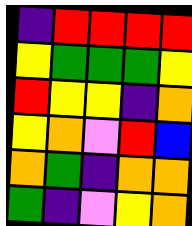[["indigo", "red", "red", "red", "red"], ["yellow", "green", "green", "green", "yellow"], ["red", "yellow", "yellow", "indigo", "orange"], ["yellow", "orange", "violet", "red", "blue"], ["orange", "green", "indigo", "orange", "orange"], ["green", "indigo", "violet", "yellow", "orange"]]